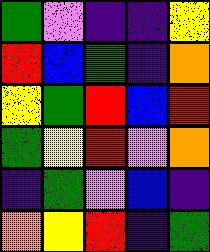[["green", "violet", "indigo", "indigo", "yellow"], ["red", "blue", "green", "indigo", "orange"], ["yellow", "green", "red", "blue", "red"], ["green", "yellow", "red", "violet", "orange"], ["indigo", "green", "violet", "blue", "indigo"], ["orange", "yellow", "red", "indigo", "green"]]